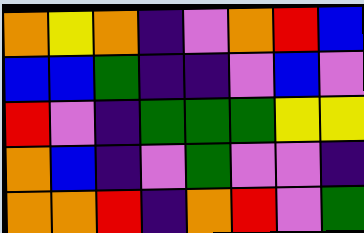[["orange", "yellow", "orange", "indigo", "violet", "orange", "red", "blue"], ["blue", "blue", "green", "indigo", "indigo", "violet", "blue", "violet"], ["red", "violet", "indigo", "green", "green", "green", "yellow", "yellow"], ["orange", "blue", "indigo", "violet", "green", "violet", "violet", "indigo"], ["orange", "orange", "red", "indigo", "orange", "red", "violet", "green"]]